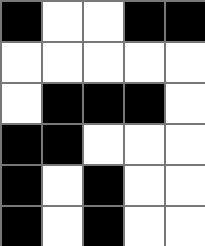[["black", "white", "white", "black", "black"], ["white", "white", "white", "white", "white"], ["white", "black", "black", "black", "white"], ["black", "black", "white", "white", "white"], ["black", "white", "black", "white", "white"], ["black", "white", "black", "white", "white"]]